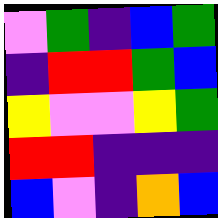[["violet", "green", "indigo", "blue", "green"], ["indigo", "red", "red", "green", "blue"], ["yellow", "violet", "violet", "yellow", "green"], ["red", "red", "indigo", "indigo", "indigo"], ["blue", "violet", "indigo", "orange", "blue"]]